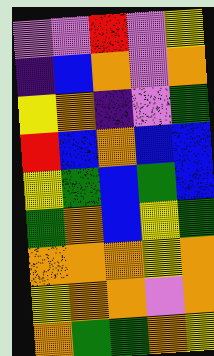[["violet", "violet", "red", "violet", "yellow"], ["indigo", "blue", "orange", "violet", "orange"], ["yellow", "orange", "indigo", "violet", "green"], ["red", "blue", "orange", "blue", "blue"], ["yellow", "green", "blue", "green", "blue"], ["green", "orange", "blue", "yellow", "green"], ["orange", "orange", "orange", "yellow", "orange"], ["yellow", "orange", "orange", "violet", "orange"], ["orange", "green", "green", "orange", "yellow"]]